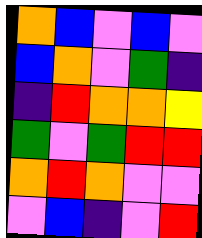[["orange", "blue", "violet", "blue", "violet"], ["blue", "orange", "violet", "green", "indigo"], ["indigo", "red", "orange", "orange", "yellow"], ["green", "violet", "green", "red", "red"], ["orange", "red", "orange", "violet", "violet"], ["violet", "blue", "indigo", "violet", "red"]]